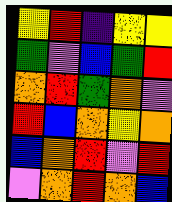[["yellow", "red", "indigo", "yellow", "yellow"], ["green", "violet", "blue", "green", "red"], ["orange", "red", "green", "orange", "violet"], ["red", "blue", "orange", "yellow", "orange"], ["blue", "orange", "red", "violet", "red"], ["violet", "orange", "red", "orange", "blue"]]